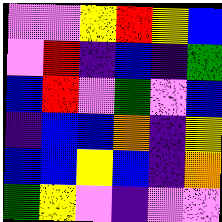[["violet", "violet", "yellow", "red", "yellow", "blue"], ["violet", "red", "indigo", "blue", "indigo", "green"], ["blue", "red", "violet", "green", "violet", "blue"], ["indigo", "blue", "blue", "orange", "indigo", "yellow"], ["blue", "blue", "yellow", "blue", "indigo", "orange"], ["green", "yellow", "violet", "indigo", "violet", "violet"]]